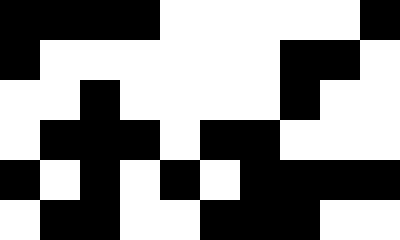[["black", "black", "black", "black", "white", "white", "white", "white", "white", "black"], ["black", "white", "white", "white", "white", "white", "white", "black", "black", "white"], ["white", "white", "black", "white", "white", "white", "white", "black", "white", "white"], ["white", "black", "black", "black", "white", "black", "black", "white", "white", "white"], ["black", "white", "black", "white", "black", "white", "black", "black", "black", "black"], ["white", "black", "black", "white", "white", "black", "black", "black", "white", "white"]]